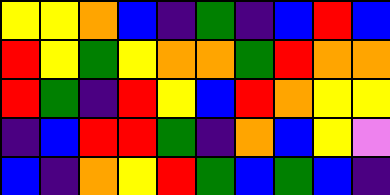[["yellow", "yellow", "orange", "blue", "indigo", "green", "indigo", "blue", "red", "blue"], ["red", "yellow", "green", "yellow", "orange", "orange", "green", "red", "orange", "orange"], ["red", "green", "indigo", "red", "yellow", "blue", "red", "orange", "yellow", "yellow"], ["indigo", "blue", "red", "red", "green", "indigo", "orange", "blue", "yellow", "violet"], ["blue", "indigo", "orange", "yellow", "red", "green", "blue", "green", "blue", "indigo"]]